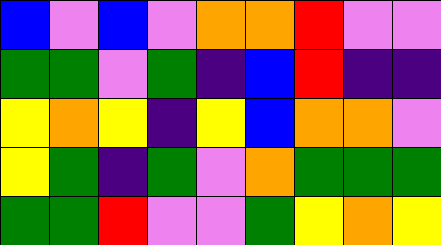[["blue", "violet", "blue", "violet", "orange", "orange", "red", "violet", "violet"], ["green", "green", "violet", "green", "indigo", "blue", "red", "indigo", "indigo"], ["yellow", "orange", "yellow", "indigo", "yellow", "blue", "orange", "orange", "violet"], ["yellow", "green", "indigo", "green", "violet", "orange", "green", "green", "green"], ["green", "green", "red", "violet", "violet", "green", "yellow", "orange", "yellow"]]